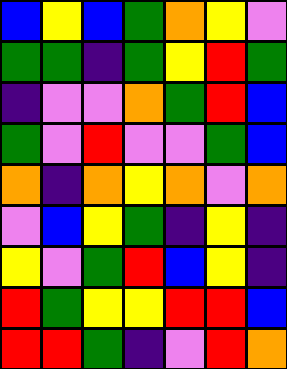[["blue", "yellow", "blue", "green", "orange", "yellow", "violet"], ["green", "green", "indigo", "green", "yellow", "red", "green"], ["indigo", "violet", "violet", "orange", "green", "red", "blue"], ["green", "violet", "red", "violet", "violet", "green", "blue"], ["orange", "indigo", "orange", "yellow", "orange", "violet", "orange"], ["violet", "blue", "yellow", "green", "indigo", "yellow", "indigo"], ["yellow", "violet", "green", "red", "blue", "yellow", "indigo"], ["red", "green", "yellow", "yellow", "red", "red", "blue"], ["red", "red", "green", "indigo", "violet", "red", "orange"]]